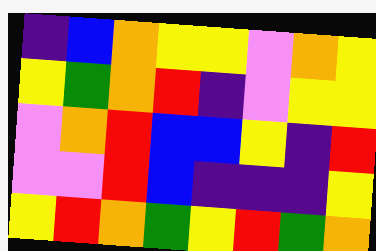[["indigo", "blue", "orange", "yellow", "yellow", "violet", "orange", "yellow"], ["yellow", "green", "orange", "red", "indigo", "violet", "yellow", "yellow"], ["violet", "orange", "red", "blue", "blue", "yellow", "indigo", "red"], ["violet", "violet", "red", "blue", "indigo", "indigo", "indigo", "yellow"], ["yellow", "red", "orange", "green", "yellow", "red", "green", "orange"]]